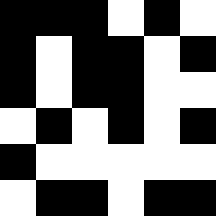[["black", "black", "black", "white", "black", "white"], ["black", "white", "black", "black", "white", "black"], ["black", "white", "black", "black", "white", "white"], ["white", "black", "white", "black", "white", "black"], ["black", "white", "white", "white", "white", "white"], ["white", "black", "black", "white", "black", "black"]]